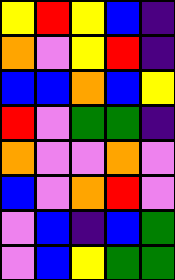[["yellow", "red", "yellow", "blue", "indigo"], ["orange", "violet", "yellow", "red", "indigo"], ["blue", "blue", "orange", "blue", "yellow"], ["red", "violet", "green", "green", "indigo"], ["orange", "violet", "violet", "orange", "violet"], ["blue", "violet", "orange", "red", "violet"], ["violet", "blue", "indigo", "blue", "green"], ["violet", "blue", "yellow", "green", "green"]]